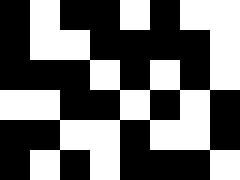[["black", "white", "black", "black", "white", "black", "white", "white"], ["black", "white", "white", "black", "black", "black", "black", "white"], ["black", "black", "black", "white", "black", "white", "black", "white"], ["white", "white", "black", "black", "white", "black", "white", "black"], ["black", "black", "white", "white", "black", "white", "white", "black"], ["black", "white", "black", "white", "black", "black", "black", "white"]]